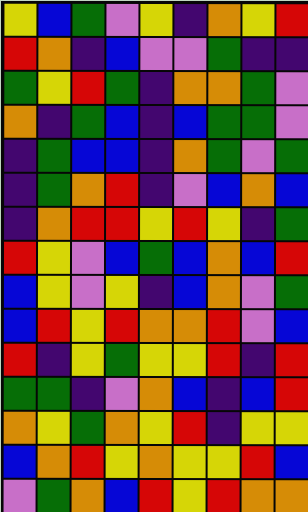[["yellow", "blue", "green", "violet", "yellow", "indigo", "orange", "yellow", "red"], ["red", "orange", "indigo", "blue", "violet", "violet", "green", "indigo", "indigo"], ["green", "yellow", "red", "green", "indigo", "orange", "orange", "green", "violet"], ["orange", "indigo", "green", "blue", "indigo", "blue", "green", "green", "violet"], ["indigo", "green", "blue", "blue", "indigo", "orange", "green", "violet", "green"], ["indigo", "green", "orange", "red", "indigo", "violet", "blue", "orange", "blue"], ["indigo", "orange", "red", "red", "yellow", "red", "yellow", "indigo", "green"], ["red", "yellow", "violet", "blue", "green", "blue", "orange", "blue", "red"], ["blue", "yellow", "violet", "yellow", "indigo", "blue", "orange", "violet", "green"], ["blue", "red", "yellow", "red", "orange", "orange", "red", "violet", "blue"], ["red", "indigo", "yellow", "green", "yellow", "yellow", "red", "indigo", "red"], ["green", "green", "indigo", "violet", "orange", "blue", "indigo", "blue", "red"], ["orange", "yellow", "green", "orange", "yellow", "red", "indigo", "yellow", "yellow"], ["blue", "orange", "red", "yellow", "orange", "yellow", "yellow", "red", "blue"], ["violet", "green", "orange", "blue", "red", "yellow", "red", "orange", "orange"]]